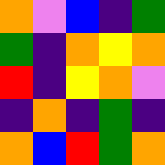[["orange", "violet", "blue", "indigo", "green"], ["green", "indigo", "orange", "yellow", "orange"], ["red", "indigo", "yellow", "orange", "violet"], ["indigo", "orange", "indigo", "green", "indigo"], ["orange", "blue", "red", "green", "orange"]]